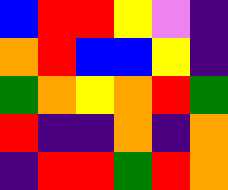[["blue", "red", "red", "yellow", "violet", "indigo"], ["orange", "red", "blue", "blue", "yellow", "indigo"], ["green", "orange", "yellow", "orange", "red", "green"], ["red", "indigo", "indigo", "orange", "indigo", "orange"], ["indigo", "red", "red", "green", "red", "orange"]]